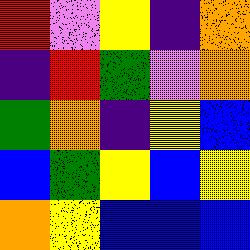[["red", "violet", "yellow", "indigo", "orange"], ["indigo", "red", "green", "violet", "orange"], ["green", "orange", "indigo", "yellow", "blue"], ["blue", "green", "yellow", "blue", "yellow"], ["orange", "yellow", "blue", "blue", "blue"]]